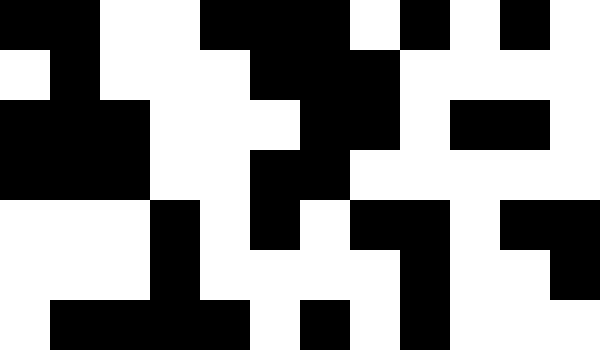[["black", "black", "white", "white", "black", "black", "black", "white", "black", "white", "black", "white"], ["white", "black", "white", "white", "white", "black", "black", "black", "white", "white", "white", "white"], ["black", "black", "black", "white", "white", "white", "black", "black", "white", "black", "black", "white"], ["black", "black", "black", "white", "white", "black", "black", "white", "white", "white", "white", "white"], ["white", "white", "white", "black", "white", "black", "white", "black", "black", "white", "black", "black"], ["white", "white", "white", "black", "white", "white", "white", "white", "black", "white", "white", "black"], ["white", "black", "black", "black", "black", "white", "black", "white", "black", "white", "white", "white"]]